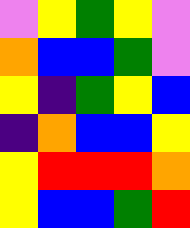[["violet", "yellow", "green", "yellow", "violet"], ["orange", "blue", "blue", "green", "violet"], ["yellow", "indigo", "green", "yellow", "blue"], ["indigo", "orange", "blue", "blue", "yellow"], ["yellow", "red", "red", "red", "orange"], ["yellow", "blue", "blue", "green", "red"]]